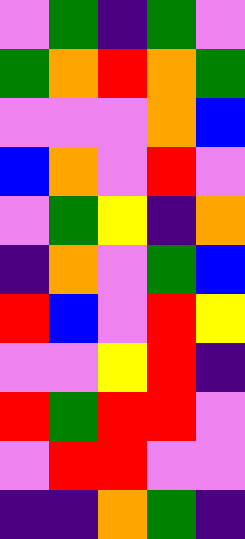[["violet", "green", "indigo", "green", "violet"], ["green", "orange", "red", "orange", "green"], ["violet", "violet", "violet", "orange", "blue"], ["blue", "orange", "violet", "red", "violet"], ["violet", "green", "yellow", "indigo", "orange"], ["indigo", "orange", "violet", "green", "blue"], ["red", "blue", "violet", "red", "yellow"], ["violet", "violet", "yellow", "red", "indigo"], ["red", "green", "red", "red", "violet"], ["violet", "red", "red", "violet", "violet"], ["indigo", "indigo", "orange", "green", "indigo"]]